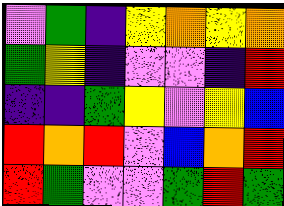[["violet", "green", "indigo", "yellow", "orange", "yellow", "orange"], ["green", "yellow", "indigo", "violet", "violet", "indigo", "red"], ["indigo", "indigo", "green", "yellow", "violet", "yellow", "blue"], ["red", "orange", "red", "violet", "blue", "orange", "red"], ["red", "green", "violet", "violet", "green", "red", "green"]]